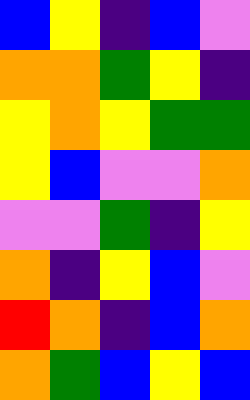[["blue", "yellow", "indigo", "blue", "violet"], ["orange", "orange", "green", "yellow", "indigo"], ["yellow", "orange", "yellow", "green", "green"], ["yellow", "blue", "violet", "violet", "orange"], ["violet", "violet", "green", "indigo", "yellow"], ["orange", "indigo", "yellow", "blue", "violet"], ["red", "orange", "indigo", "blue", "orange"], ["orange", "green", "blue", "yellow", "blue"]]